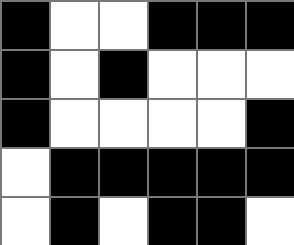[["black", "white", "white", "black", "black", "black"], ["black", "white", "black", "white", "white", "white"], ["black", "white", "white", "white", "white", "black"], ["white", "black", "black", "black", "black", "black"], ["white", "black", "white", "black", "black", "white"]]